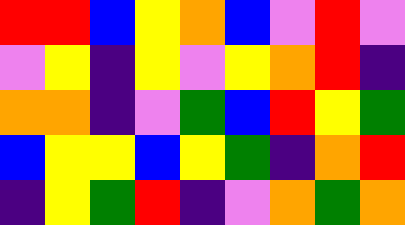[["red", "red", "blue", "yellow", "orange", "blue", "violet", "red", "violet"], ["violet", "yellow", "indigo", "yellow", "violet", "yellow", "orange", "red", "indigo"], ["orange", "orange", "indigo", "violet", "green", "blue", "red", "yellow", "green"], ["blue", "yellow", "yellow", "blue", "yellow", "green", "indigo", "orange", "red"], ["indigo", "yellow", "green", "red", "indigo", "violet", "orange", "green", "orange"]]